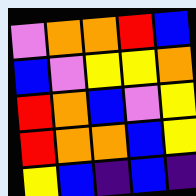[["violet", "orange", "orange", "red", "blue"], ["blue", "violet", "yellow", "yellow", "orange"], ["red", "orange", "blue", "violet", "yellow"], ["red", "orange", "orange", "blue", "yellow"], ["yellow", "blue", "indigo", "blue", "indigo"]]